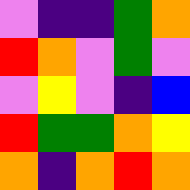[["violet", "indigo", "indigo", "green", "orange"], ["red", "orange", "violet", "green", "violet"], ["violet", "yellow", "violet", "indigo", "blue"], ["red", "green", "green", "orange", "yellow"], ["orange", "indigo", "orange", "red", "orange"]]